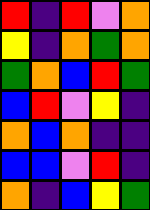[["red", "indigo", "red", "violet", "orange"], ["yellow", "indigo", "orange", "green", "orange"], ["green", "orange", "blue", "red", "green"], ["blue", "red", "violet", "yellow", "indigo"], ["orange", "blue", "orange", "indigo", "indigo"], ["blue", "blue", "violet", "red", "indigo"], ["orange", "indigo", "blue", "yellow", "green"]]